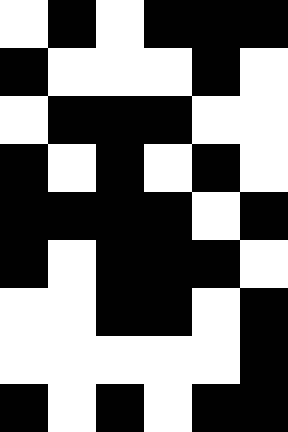[["white", "black", "white", "black", "black", "black"], ["black", "white", "white", "white", "black", "white"], ["white", "black", "black", "black", "white", "white"], ["black", "white", "black", "white", "black", "white"], ["black", "black", "black", "black", "white", "black"], ["black", "white", "black", "black", "black", "white"], ["white", "white", "black", "black", "white", "black"], ["white", "white", "white", "white", "white", "black"], ["black", "white", "black", "white", "black", "black"]]